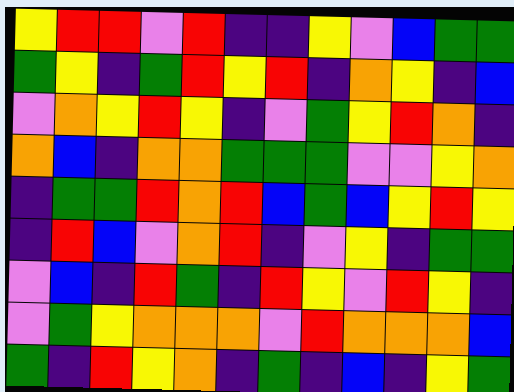[["yellow", "red", "red", "violet", "red", "indigo", "indigo", "yellow", "violet", "blue", "green", "green"], ["green", "yellow", "indigo", "green", "red", "yellow", "red", "indigo", "orange", "yellow", "indigo", "blue"], ["violet", "orange", "yellow", "red", "yellow", "indigo", "violet", "green", "yellow", "red", "orange", "indigo"], ["orange", "blue", "indigo", "orange", "orange", "green", "green", "green", "violet", "violet", "yellow", "orange"], ["indigo", "green", "green", "red", "orange", "red", "blue", "green", "blue", "yellow", "red", "yellow"], ["indigo", "red", "blue", "violet", "orange", "red", "indigo", "violet", "yellow", "indigo", "green", "green"], ["violet", "blue", "indigo", "red", "green", "indigo", "red", "yellow", "violet", "red", "yellow", "indigo"], ["violet", "green", "yellow", "orange", "orange", "orange", "violet", "red", "orange", "orange", "orange", "blue"], ["green", "indigo", "red", "yellow", "orange", "indigo", "green", "indigo", "blue", "indigo", "yellow", "green"]]